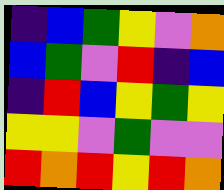[["indigo", "blue", "green", "yellow", "violet", "orange"], ["blue", "green", "violet", "red", "indigo", "blue"], ["indigo", "red", "blue", "yellow", "green", "yellow"], ["yellow", "yellow", "violet", "green", "violet", "violet"], ["red", "orange", "red", "yellow", "red", "orange"]]